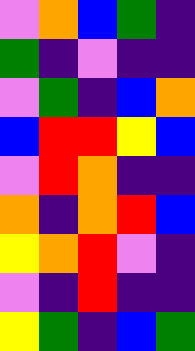[["violet", "orange", "blue", "green", "indigo"], ["green", "indigo", "violet", "indigo", "indigo"], ["violet", "green", "indigo", "blue", "orange"], ["blue", "red", "red", "yellow", "blue"], ["violet", "red", "orange", "indigo", "indigo"], ["orange", "indigo", "orange", "red", "blue"], ["yellow", "orange", "red", "violet", "indigo"], ["violet", "indigo", "red", "indigo", "indigo"], ["yellow", "green", "indigo", "blue", "green"]]